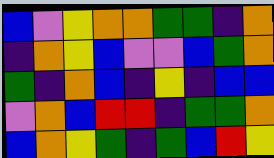[["blue", "violet", "yellow", "orange", "orange", "green", "green", "indigo", "orange"], ["indigo", "orange", "yellow", "blue", "violet", "violet", "blue", "green", "orange"], ["green", "indigo", "orange", "blue", "indigo", "yellow", "indigo", "blue", "blue"], ["violet", "orange", "blue", "red", "red", "indigo", "green", "green", "orange"], ["blue", "orange", "yellow", "green", "indigo", "green", "blue", "red", "yellow"]]